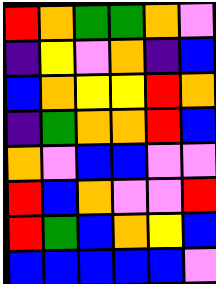[["red", "orange", "green", "green", "orange", "violet"], ["indigo", "yellow", "violet", "orange", "indigo", "blue"], ["blue", "orange", "yellow", "yellow", "red", "orange"], ["indigo", "green", "orange", "orange", "red", "blue"], ["orange", "violet", "blue", "blue", "violet", "violet"], ["red", "blue", "orange", "violet", "violet", "red"], ["red", "green", "blue", "orange", "yellow", "blue"], ["blue", "blue", "blue", "blue", "blue", "violet"]]